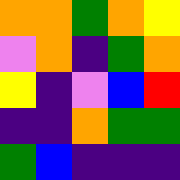[["orange", "orange", "green", "orange", "yellow"], ["violet", "orange", "indigo", "green", "orange"], ["yellow", "indigo", "violet", "blue", "red"], ["indigo", "indigo", "orange", "green", "green"], ["green", "blue", "indigo", "indigo", "indigo"]]